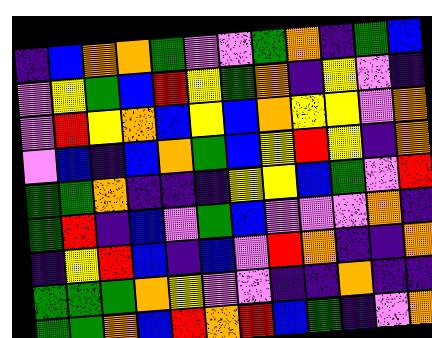[["indigo", "blue", "orange", "orange", "green", "violet", "violet", "green", "orange", "indigo", "green", "blue"], ["violet", "yellow", "green", "blue", "red", "yellow", "green", "orange", "indigo", "yellow", "violet", "indigo"], ["violet", "red", "yellow", "orange", "blue", "yellow", "blue", "orange", "yellow", "yellow", "violet", "orange"], ["violet", "blue", "indigo", "blue", "orange", "green", "blue", "yellow", "red", "yellow", "indigo", "orange"], ["green", "green", "orange", "indigo", "indigo", "indigo", "yellow", "yellow", "blue", "green", "violet", "red"], ["green", "red", "indigo", "blue", "violet", "green", "blue", "violet", "violet", "violet", "orange", "indigo"], ["indigo", "yellow", "red", "blue", "indigo", "blue", "violet", "red", "orange", "indigo", "indigo", "orange"], ["green", "green", "green", "orange", "yellow", "violet", "violet", "indigo", "indigo", "orange", "indigo", "indigo"], ["green", "green", "orange", "blue", "red", "orange", "red", "blue", "green", "indigo", "violet", "orange"]]